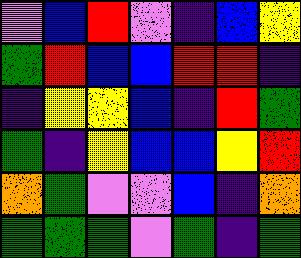[["violet", "blue", "red", "violet", "indigo", "blue", "yellow"], ["green", "red", "blue", "blue", "red", "red", "indigo"], ["indigo", "yellow", "yellow", "blue", "indigo", "red", "green"], ["green", "indigo", "yellow", "blue", "blue", "yellow", "red"], ["orange", "green", "violet", "violet", "blue", "indigo", "orange"], ["green", "green", "green", "violet", "green", "indigo", "green"]]